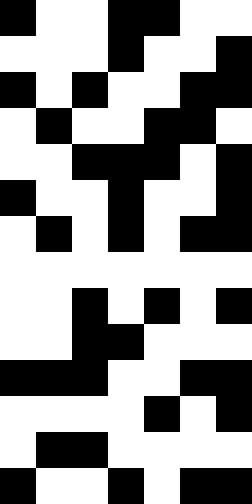[["black", "white", "white", "black", "black", "white", "white"], ["white", "white", "white", "black", "white", "white", "black"], ["black", "white", "black", "white", "white", "black", "black"], ["white", "black", "white", "white", "black", "black", "white"], ["white", "white", "black", "black", "black", "white", "black"], ["black", "white", "white", "black", "white", "white", "black"], ["white", "black", "white", "black", "white", "black", "black"], ["white", "white", "white", "white", "white", "white", "white"], ["white", "white", "black", "white", "black", "white", "black"], ["white", "white", "black", "black", "white", "white", "white"], ["black", "black", "black", "white", "white", "black", "black"], ["white", "white", "white", "white", "black", "white", "black"], ["white", "black", "black", "white", "white", "white", "white"], ["black", "white", "white", "black", "white", "black", "black"]]